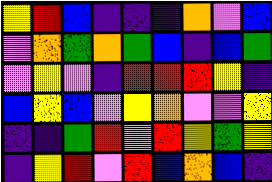[["yellow", "red", "blue", "indigo", "indigo", "indigo", "orange", "violet", "blue"], ["violet", "orange", "green", "orange", "green", "blue", "indigo", "blue", "green"], ["violet", "yellow", "violet", "indigo", "red", "red", "red", "yellow", "indigo"], ["blue", "yellow", "blue", "violet", "yellow", "orange", "violet", "violet", "yellow"], ["indigo", "indigo", "green", "red", "violet", "red", "yellow", "green", "yellow"], ["indigo", "yellow", "red", "violet", "red", "blue", "orange", "blue", "indigo"]]